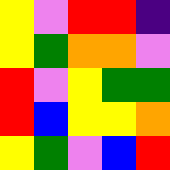[["yellow", "violet", "red", "red", "indigo"], ["yellow", "green", "orange", "orange", "violet"], ["red", "violet", "yellow", "green", "green"], ["red", "blue", "yellow", "yellow", "orange"], ["yellow", "green", "violet", "blue", "red"]]